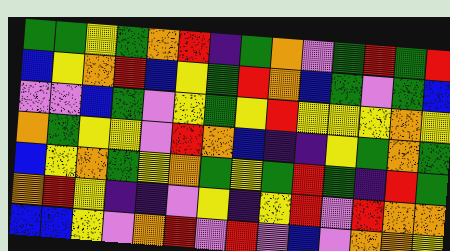[["green", "green", "yellow", "green", "orange", "red", "indigo", "green", "orange", "violet", "green", "red", "green", "red"], ["blue", "yellow", "orange", "red", "blue", "yellow", "green", "red", "orange", "blue", "green", "violet", "green", "blue"], ["violet", "violet", "blue", "green", "violet", "yellow", "green", "yellow", "red", "yellow", "yellow", "yellow", "orange", "yellow"], ["orange", "green", "yellow", "yellow", "violet", "red", "orange", "blue", "indigo", "indigo", "yellow", "green", "orange", "green"], ["blue", "yellow", "orange", "green", "yellow", "orange", "green", "yellow", "green", "red", "green", "indigo", "red", "green"], ["orange", "red", "yellow", "indigo", "indigo", "violet", "yellow", "indigo", "yellow", "red", "violet", "red", "orange", "orange"], ["blue", "blue", "yellow", "violet", "orange", "red", "violet", "red", "violet", "blue", "violet", "orange", "orange", "yellow"]]